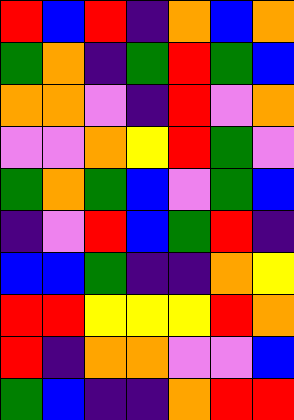[["red", "blue", "red", "indigo", "orange", "blue", "orange"], ["green", "orange", "indigo", "green", "red", "green", "blue"], ["orange", "orange", "violet", "indigo", "red", "violet", "orange"], ["violet", "violet", "orange", "yellow", "red", "green", "violet"], ["green", "orange", "green", "blue", "violet", "green", "blue"], ["indigo", "violet", "red", "blue", "green", "red", "indigo"], ["blue", "blue", "green", "indigo", "indigo", "orange", "yellow"], ["red", "red", "yellow", "yellow", "yellow", "red", "orange"], ["red", "indigo", "orange", "orange", "violet", "violet", "blue"], ["green", "blue", "indigo", "indigo", "orange", "red", "red"]]